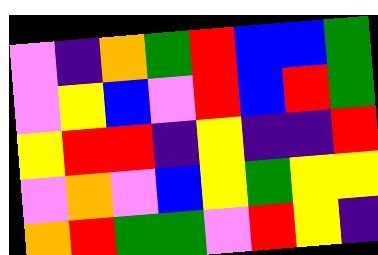[["violet", "indigo", "orange", "green", "red", "blue", "blue", "green"], ["violet", "yellow", "blue", "violet", "red", "blue", "red", "green"], ["yellow", "red", "red", "indigo", "yellow", "indigo", "indigo", "red"], ["violet", "orange", "violet", "blue", "yellow", "green", "yellow", "yellow"], ["orange", "red", "green", "green", "violet", "red", "yellow", "indigo"]]